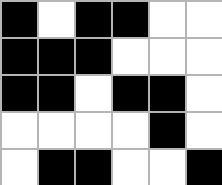[["black", "white", "black", "black", "white", "white"], ["black", "black", "black", "white", "white", "white"], ["black", "black", "white", "black", "black", "white"], ["white", "white", "white", "white", "black", "white"], ["white", "black", "black", "white", "white", "black"]]